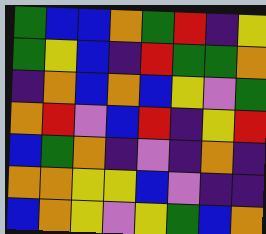[["green", "blue", "blue", "orange", "green", "red", "indigo", "yellow"], ["green", "yellow", "blue", "indigo", "red", "green", "green", "orange"], ["indigo", "orange", "blue", "orange", "blue", "yellow", "violet", "green"], ["orange", "red", "violet", "blue", "red", "indigo", "yellow", "red"], ["blue", "green", "orange", "indigo", "violet", "indigo", "orange", "indigo"], ["orange", "orange", "yellow", "yellow", "blue", "violet", "indigo", "indigo"], ["blue", "orange", "yellow", "violet", "yellow", "green", "blue", "orange"]]